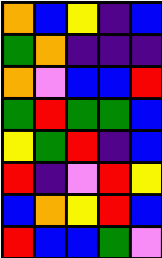[["orange", "blue", "yellow", "indigo", "blue"], ["green", "orange", "indigo", "indigo", "indigo"], ["orange", "violet", "blue", "blue", "red"], ["green", "red", "green", "green", "blue"], ["yellow", "green", "red", "indigo", "blue"], ["red", "indigo", "violet", "red", "yellow"], ["blue", "orange", "yellow", "red", "blue"], ["red", "blue", "blue", "green", "violet"]]